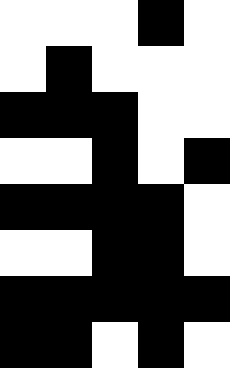[["white", "white", "white", "black", "white"], ["white", "black", "white", "white", "white"], ["black", "black", "black", "white", "white"], ["white", "white", "black", "white", "black"], ["black", "black", "black", "black", "white"], ["white", "white", "black", "black", "white"], ["black", "black", "black", "black", "black"], ["black", "black", "white", "black", "white"]]